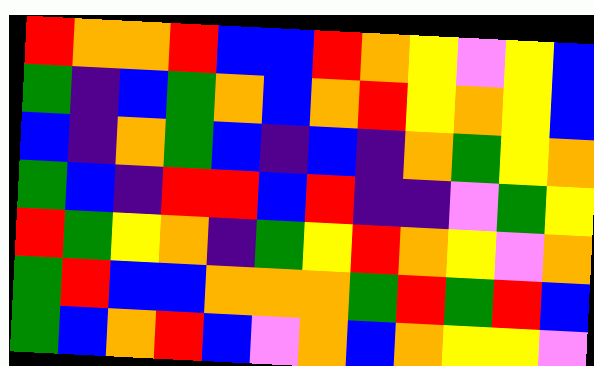[["red", "orange", "orange", "red", "blue", "blue", "red", "orange", "yellow", "violet", "yellow", "blue"], ["green", "indigo", "blue", "green", "orange", "blue", "orange", "red", "yellow", "orange", "yellow", "blue"], ["blue", "indigo", "orange", "green", "blue", "indigo", "blue", "indigo", "orange", "green", "yellow", "orange"], ["green", "blue", "indigo", "red", "red", "blue", "red", "indigo", "indigo", "violet", "green", "yellow"], ["red", "green", "yellow", "orange", "indigo", "green", "yellow", "red", "orange", "yellow", "violet", "orange"], ["green", "red", "blue", "blue", "orange", "orange", "orange", "green", "red", "green", "red", "blue"], ["green", "blue", "orange", "red", "blue", "violet", "orange", "blue", "orange", "yellow", "yellow", "violet"]]